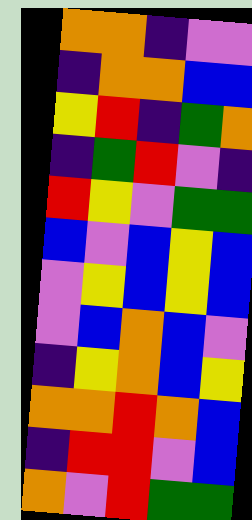[["orange", "orange", "indigo", "violet", "violet"], ["indigo", "orange", "orange", "blue", "blue"], ["yellow", "red", "indigo", "green", "orange"], ["indigo", "green", "red", "violet", "indigo"], ["red", "yellow", "violet", "green", "green"], ["blue", "violet", "blue", "yellow", "blue"], ["violet", "yellow", "blue", "yellow", "blue"], ["violet", "blue", "orange", "blue", "violet"], ["indigo", "yellow", "orange", "blue", "yellow"], ["orange", "orange", "red", "orange", "blue"], ["indigo", "red", "red", "violet", "blue"], ["orange", "violet", "red", "green", "green"]]